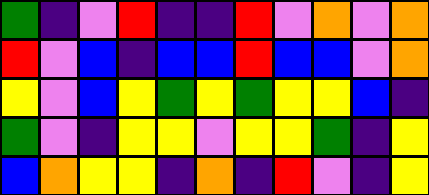[["green", "indigo", "violet", "red", "indigo", "indigo", "red", "violet", "orange", "violet", "orange"], ["red", "violet", "blue", "indigo", "blue", "blue", "red", "blue", "blue", "violet", "orange"], ["yellow", "violet", "blue", "yellow", "green", "yellow", "green", "yellow", "yellow", "blue", "indigo"], ["green", "violet", "indigo", "yellow", "yellow", "violet", "yellow", "yellow", "green", "indigo", "yellow"], ["blue", "orange", "yellow", "yellow", "indigo", "orange", "indigo", "red", "violet", "indigo", "yellow"]]